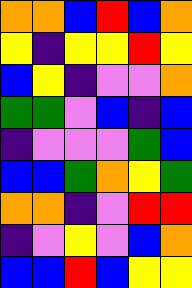[["orange", "orange", "blue", "red", "blue", "orange"], ["yellow", "indigo", "yellow", "yellow", "red", "yellow"], ["blue", "yellow", "indigo", "violet", "violet", "orange"], ["green", "green", "violet", "blue", "indigo", "blue"], ["indigo", "violet", "violet", "violet", "green", "blue"], ["blue", "blue", "green", "orange", "yellow", "green"], ["orange", "orange", "indigo", "violet", "red", "red"], ["indigo", "violet", "yellow", "violet", "blue", "orange"], ["blue", "blue", "red", "blue", "yellow", "yellow"]]